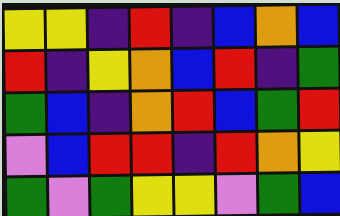[["yellow", "yellow", "indigo", "red", "indigo", "blue", "orange", "blue"], ["red", "indigo", "yellow", "orange", "blue", "red", "indigo", "green"], ["green", "blue", "indigo", "orange", "red", "blue", "green", "red"], ["violet", "blue", "red", "red", "indigo", "red", "orange", "yellow"], ["green", "violet", "green", "yellow", "yellow", "violet", "green", "blue"]]